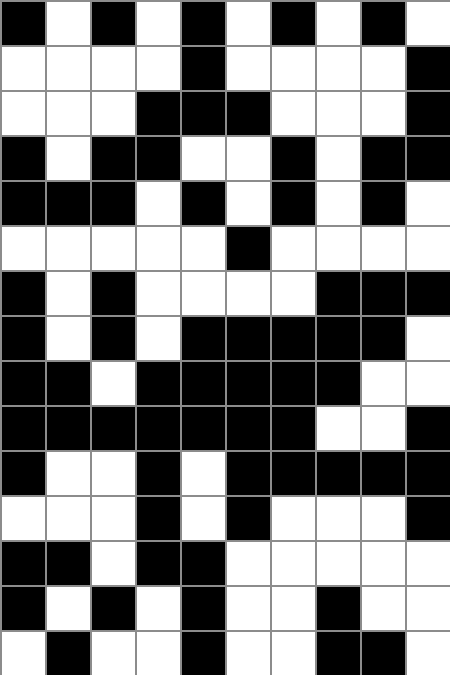[["black", "white", "black", "white", "black", "white", "black", "white", "black", "white"], ["white", "white", "white", "white", "black", "white", "white", "white", "white", "black"], ["white", "white", "white", "black", "black", "black", "white", "white", "white", "black"], ["black", "white", "black", "black", "white", "white", "black", "white", "black", "black"], ["black", "black", "black", "white", "black", "white", "black", "white", "black", "white"], ["white", "white", "white", "white", "white", "black", "white", "white", "white", "white"], ["black", "white", "black", "white", "white", "white", "white", "black", "black", "black"], ["black", "white", "black", "white", "black", "black", "black", "black", "black", "white"], ["black", "black", "white", "black", "black", "black", "black", "black", "white", "white"], ["black", "black", "black", "black", "black", "black", "black", "white", "white", "black"], ["black", "white", "white", "black", "white", "black", "black", "black", "black", "black"], ["white", "white", "white", "black", "white", "black", "white", "white", "white", "black"], ["black", "black", "white", "black", "black", "white", "white", "white", "white", "white"], ["black", "white", "black", "white", "black", "white", "white", "black", "white", "white"], ["white", "black", "white", "white", "black", "white", "white", "black", "black", "white"]]